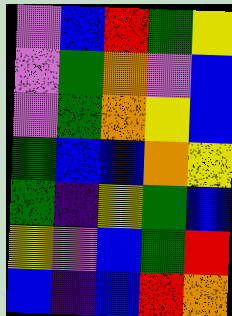[["violet", "blue", "red", "green", "yellow"], ["violet", "green", "orange", "violet", "blue"], ["violet", "green", "orange", "yellow", "blue"], ["green", "blue", "blue", "orange", "yellow"], ["green", "indigo", "yellow", "green", "blue"], ["yellow", "violet", "blue", "green", "red"], ["blue", "indigo", "blue", "red", "orange"]]